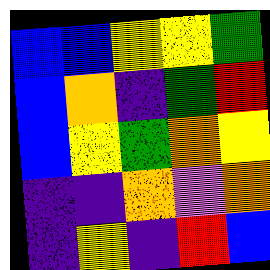[["blue", "blue", "yellow", "yellow", "green"], ["blue", "orange", "indigo", "green", "red"], ["blue", "yellow", "green", "orange", "yellow"], ["indigo", "indigo", "orange", "violet", "orange"], ["indigo", "yellow", "indigo", "red", "blue"]]